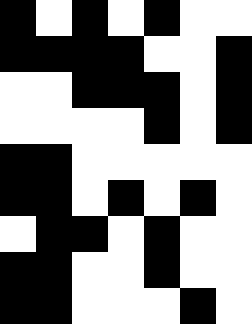[["black", "white", "black", "white", "black", "white", "white"], ["black", "black", "black", "black", "white", "white", "black"], ["white", "white", "black", "black", "black", "white", "black"], ["white", "white", "white", "white", "black", "white", "black"], ["black", "black", "white", "white", "white", "white", "white"], ["black", "black", "white", "black", "white", "black", "white"], ["white", "black", "black", "white", "black", "white", "white"], ["black", "black", "white", "white", "black", "white", "white"], ["black", "black", "white", "white", "white", "black", "white"]]